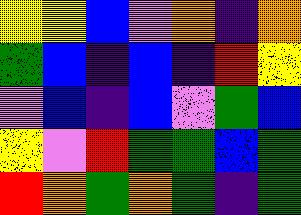[["yellow", "yellow", "blue", "violet", "orange", "indigo", "orange"], ["green", "blue", "indigo", "blue", "indigo", "red", "yellow"], ["violet", "blue", "indigo", "blue", "violet", "green", "blue"], ["yellow", "violet", "red", "green", "green", "blue", "green"], ["red", "orange", "green", "orange", "green", "indigo", "green"]]